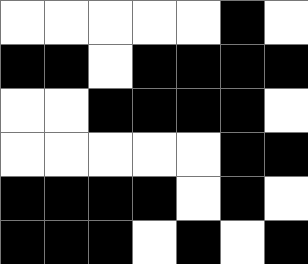[["white", "white", "white", "white", "white", "black", "white"], ["black", "black", "white", "black", "black", "black", "black"], ["white", "white", "black", "black", "black", "black", "white"], ["white", "white", "white", "white", "white", "black", "black"], ["black", "black", "black", "black", "white", "black", "white"], ["black", "black", "black", "white", "black", "white", "black"]]